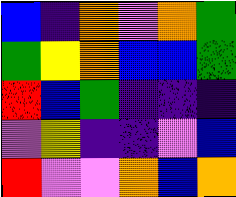[["blue", "indigo", "orange", "violet", "orange", "green"], ["green", "yellow", "orange", "blue", "blue", "green"], ["red", "blue", "green", "indigo", "indigo", "indigo"], ["violet", "yellow", "indigo", "indigo", "violet", "blue"], ["red", "violet", "violet", "orange", "blue", "orange"]]